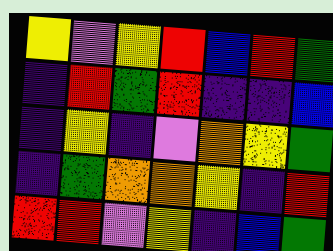[["yellow", "violet", "yellow", "red", "blue", "red", "green"], ["indigo", "red", "green", "red", "indigo", "indigo", "blue"], ["indigo", "yellow", "indigo", "violet", "orange", "yellow", "green"], ["indigo", "green", "orange", "orange", "yellow", "indigo", "red"], ["red", "red", "violet", "yellow", "indigo", "blue", "green"]]